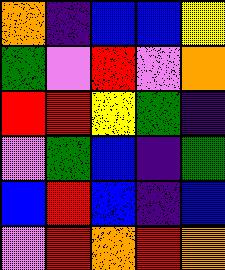[["orange", "indigo", "blue", "blue", "yellow"], ["green", "violet", "red", "violet", "orange"], ["red", "red", "yellow", "green", "indigo"], ["violet", "green", "blue", "indigo", "green"], ["blue", "red", "blue", "indigo", "blue"], ["violet", "red", "orange", "red", "orange"]]